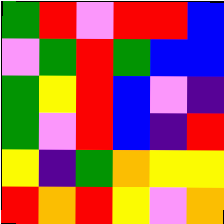[["green", "red", "violet", "red", "red", "blue"], ["violet", "green", "red", "green", "blue", "blue"], ["green", "yellow", "red", "blue", "violet", "indigo"], ["green", "violet", "red", "blue", "indigo", "red"], ["yellow", "indigo", "green", "orange", "yellow", "yellow"], ["red", "orange", "red", "yellow", "violet", "orange"]]